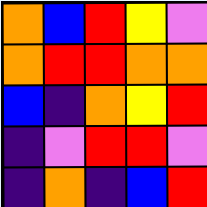[["orange", "blue", "red", "yellow", "violet"], ["orange", "red", "red", "orange", "orange"], ["blue", "indigo", "orange", "yellow", "red"], ["indigo", "violet", "red", "red", "violet"], ["indigo", "orange", "indigo", "blue", "red"]]